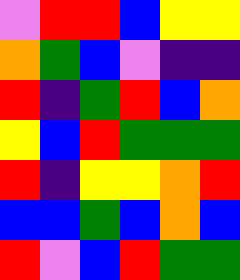[["violet", "red", "red", "blue", "yellow", "yellow"], ["orange", "green", "blue", "violet", "indigo", "indigo"], ["red", "indigo", "green", "red", "blue", "orange"], ["yellow", "blue", "red", "green", "green", "green"], ["red", "indigo", "yellow", "yellow", "orange", "red"], ["blue", "blue", "green", "blue", "orange", "blue"], ["red", "violet", "blue", "red", "green", "green"]]